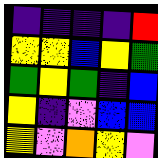[["indigo", "indigo", "indigo", "indigo", "red"], ["yellow", "yellow", "blue", "yellow", "green"], ["green", "yellow", "green", "indigo", "blue"], ["yellow", "indigo", "violet", "blue", "blue"], ["yellow", "violet", "orange", "yellow", "violet"]]